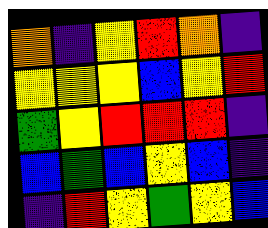[["orange", "indigo", "yellow", "red", "orange", "indigo"], ["yellow", "yellow", "yellow", "blue", "yellow", "red"], ["green", "yellow", "red", "red", "red", "indigo"], ["blue", "green", "blue", "yellow", "blue", "indigo"], ["indigo", "red", "yellow", "green", "yellow", "blue"]]